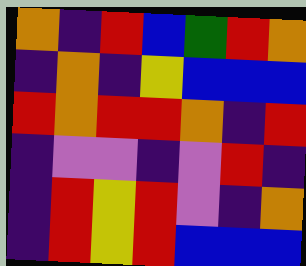[["orange", "indigo", "red", "blue", "green", "red", "orange"], ["indigo", "orange", "indigo", "yellow", "blue", "blue", "blue"], ["red", "orange", "red", "red", "orange", "indigo", "red"], ["indigo", "violet", "violet", "indigo", "violet", "red", "indigo"], ["indigo", "red", "yellow", "red", "violet", "indigo", "orange"], ["indigo", "red", "yellow", "red", "blue", "blue", "blue"]]